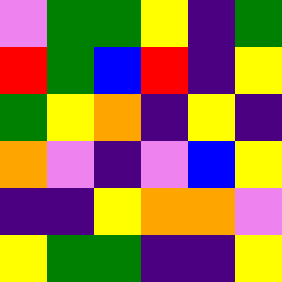[["violet", "green", "green", "yellow", "indigo", "green"], ["red", "green", "blue", "red", "indigo", "yellow"], ["green", "yellow", "orange", "indigo", "yellow", "indigo"], ["orange", "violet", "indigo", "violet", "blue", "yellow"], ["indigo", "indigo", "yellow", "orange", "orange", "violet"], ["yellow", "green", "green", "indigo", "indigo", "yellow"]]